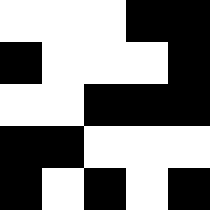[["white", "white", "white", "black", "black"], ["black", "white", "white", "white", "black"], ["white", "white", "black", "black", "black"], ["black", "black", "white", "white", "white"], ["black", "white", "black", "white", "black"]]